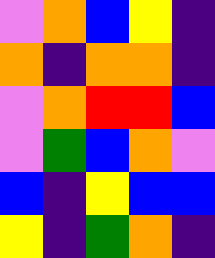[["violet", "orange", "blue", "yellow", "indigo"], ["orange", "indigo", "orange", "orange", "indigo"], ["violet", "orange", "red", "red", "blue"], ["violet", "green", "blue", "orange", "violet"], ["blue", "indigo", "yellow", "blue", "blue"], ["yellow", "indigo", "green", "orange", "indigo"]]